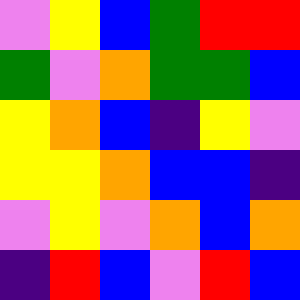[["violet", "yellow", "blue", "green", "red", "red"], ["green", "violet", "orange", "green", "green", "blue"], ["yellow", "orange", "blue", "indigo", "yellow", "violet"], ["yellow", "yellow", "orange", "blue", "blue", "indigo"], ["violet", "yellow", "violet", "orange", "blue", "orange"], ["indigo", "red", "blue", "violet", "red", "blue"]]